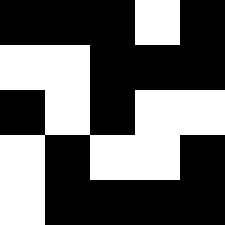[["black", "black", "black", "white", "black"], ["white", "white", "black", "black", "black"], ["black", "white", "black", "white", "white"], ["white", "black", "white", "white", "black"], ["white", "black", "black", "black", "black"]]